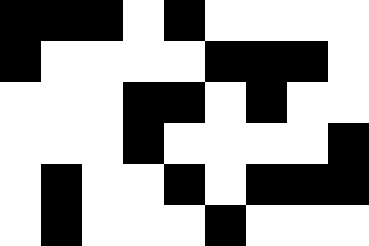[["black", "black", "black", "white", "black", "white", "white", "white", "white"], ["black", "white", "white", "white", "white", "black", "black", "black", "white"], ["white", "white", "white", "black", "black", "white", "black", "white", "white"], ["white", "white", "white", "black", "white", "white", "white", "white", "black"], ["white", "black", "white", "white", "black", "white", "black", "black", "black"], ["white", "black", "white", "white", "white", "black", "white", "white", "white"]]